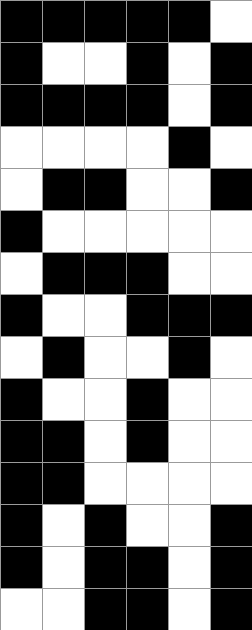[["black", "black", "black", "black", "black", "white"], ["black", "white", "white", "black", "white", "black"], ["black", "black", "black", "black", "white", "black"], ["white", "white", "white", "white", "black", "white"], ["white", "black", "black", "white", "white", "black"], ["black", "white", "white", "white", "white", "white"], ["white", "black", "black", "black", "white", "white"], ["black", "white", "white", "black", "black", "black"], ["white", "black", "white", "white", "black", "white"], ["black", "white", "white", "black", "white", "white"], ["black", "black", "white", "black", "white", "white"], ["black", "black", "white", "white", "white", "white"], ["black", "white", "black", "white", "white", "black"], ["black", "white", "black", "black", "white", "black"], ["white", "white", "black", "black", "white", "black"]]